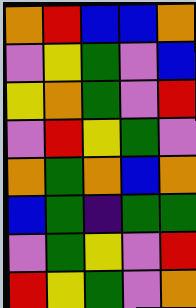[["orange", "red", "blue", "blue", "orange"], ["violet", "yellow", "green", "violet", "blue"], ["yellow", "orange", "green", "violet", "red"], ["violet", "red", "yellow", "green", "violet"], ["orange", "green", "orange", "blue", "orange"], ["blue", "green", "indigo", "green", "green"], ["violet", "green", "yellow", "violet", "red"], ["red", "yellow", "green", "violet", "orange"]]